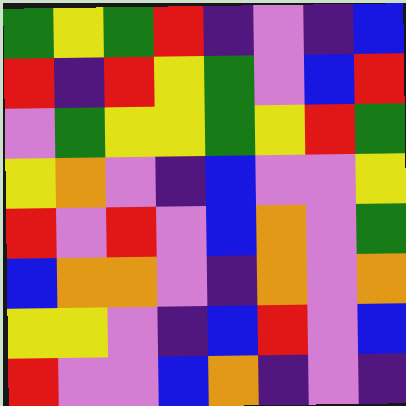[["green", "yellow", "green", "red", "indigo", "violet", "indigo", "blue"], ["red", "indigo", "red", "yellow", "green", "violet", "blue", "red"], ["violet", "green", "yellow", "yellow", "green", "yellow", "red", "green"], ["yellow", "orange", "violet", "indigo", "blue", "violet", "violet", "yellow"], ["red", "violet", "red", "violet", "blue", "orange", "violet", "green"], ["blue", "orange", "orange", "violet", "indigo", "orange", "violet", "orange"], ["yellow", "yellow", "violet", "indigo", "blue", "red", "violet", "blue"], ["red", "violet", "violet", "blue", "orange", "indigo", "violet", "indigo"]]